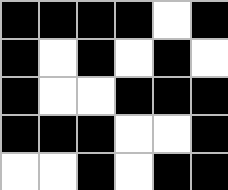[["black", "black", "black", "black", "white", "black"], ["black", "white", "black", "white", "black", "white"], ["black", "white", "white", "black", "black", "black"], ["black", "black", "black", "white", "white", "black"], ["white", "white", "black", "white", "black", "black"]]